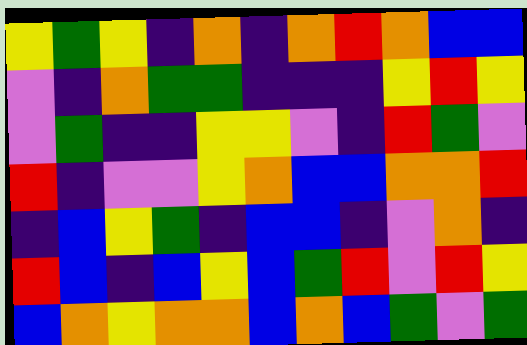[["yellow", "green", "yellow", "indigo", "orange", "indigo", "orange", "red", "orange", "blue", "blue"], ["violet", "indigo", "orange", "green", "green", "indigo", "indigo", "indigo", "yellow", "red", "yellow"], ["violet", "green", "indigo", "indigo", "yellow", "yellow", "violet", "indigo", "red", "green", "violet"], ["red", "indigo", "violet", "violet", "yellow", "orange", "blue", "blue", "orange", "orange", "red"], ["indigo", "blue", "yellow", "green", "indigo", "blue", "blue", "indigo", "violet", "orange", "indigo"], ["red", "blue", "indigo", "blue", "yellow", "blue", "green", "red", "violet", "red", "yellow"], ["blue", "orange", "yellow", "orange", "orange", "blue", "orange", "blue", "green", "violet", "green"]]